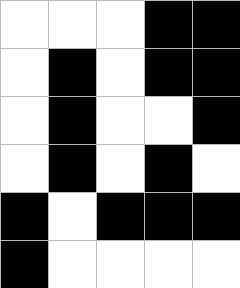[["white", "white", "white", "black", "black"], ["white", "black", "white", "black", "black"], ["white", "black", "white", "white", "black"], ["white", "black", "white", "black", "white"], ["black", "white", "black", "black", "black"], ["black", "white", "white", "white", "white"]]